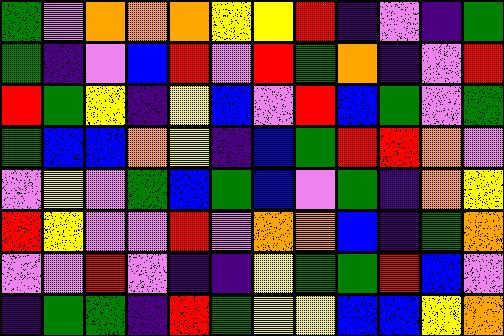[["green", "violet", "orange", "orange", "orange", "yellow", "yellow", "red", "indigo", "violet", "indigo", "green"], ["green", "indigo", "violet", "blue", "red", "violet", "red", "green", "orange", "indigo", "violet", "red"], ["red", "green", "yellow", "indigo", "yellow", "blue", "violet", "red", "blue", "green", "violet", "green"], ["green", "blue", "blue", "orange", "yellow", "indigo", "blue", "green", "red", "red", "orange", "violet"], ["violet", "yellow", "violet", "green", "blue", "green", "blue", "violet", "green", "indigo", "orange", "yellow"], ["red", "yellow", "violet", "violet", "red", "violet", "orange", "orange", "blue", "indigo", "green", "orange"], ["violet", "violet", "red", "violet", "indigo", "indigo", "yellow", "green", "green", "red", "blue", "violet"], ["indigo", "green", "green", "indigo", "red", "green", "yellow", "yellow", "blue", "blue", "yellow", "orange"]]